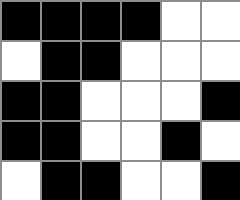[["black", "black", "black", "black", "white", "white"], ["white", "black", "black", "white", "white", "white"], ["black", "black", "white", "white", "white", "black"], ["black", "black", "white", "white", "black", "white"], ["white", "black", "black", "white", "white", "black"]]